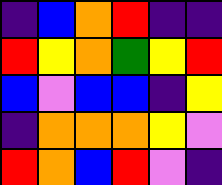[["indigo", "blue", "orange", "red", "indigo", "indigo"], ["red", "yellow", "orange", "green", "yellow", "red"], ["blue", "violet", "blue", "blue", "indigo", "yellow"], ["indigo", "orange", "orange", "orange", "yellow", "violet"], ["red", "orange", "blue", "red", "violet", "indigo"]]